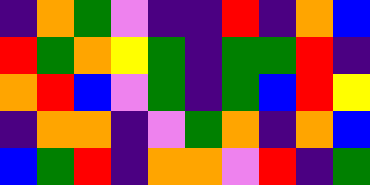[["indigo", "orange", "green", "violet", "indigo", "indigo", "red", "indigo", "orange", "blue"], ["red", "green", "orange", "yellow", "green", "indigo", "green", "green", "red", "indigo"], ["orange", "red", "blue", "violet", "green", "indigo", "green", "blue", "red", "yellow"], ["indigo", "orange", "orange", "indigo", "violet", "green", "orange", "indigo", "orange", "blue"], ["blue", "green", "red", "indigo", "orange", "orange", "violet", "red", "indigo", "green"]]